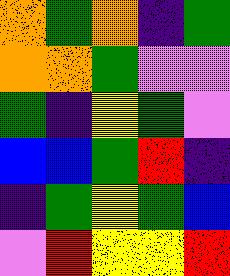[["orange", "green", "orange", "indigo", "green"], ["orange", "orange", "green", "violet", "violet"], ["green", "indigo", "yellow", "green", "violet"], ["blue", "blue", "green", "red", "indigo"], ["indigo", "green", "yellow", "green", "blue"], ["violet", "red", "yellow", "yellow", "red"]]